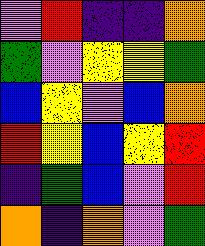[["violet", "red", "indigo", "indigo", "orange"], ["green", "violet", "yellow", "yellow", "green"], ["blue", "yellow", "violet", "blue", "orange"], ["red", "yellow", "blue", "yellow", "red"], ["indigo", "green", "blue", "violet", "red"], ["orange", "indigo", "orange", "violet", "green"]]